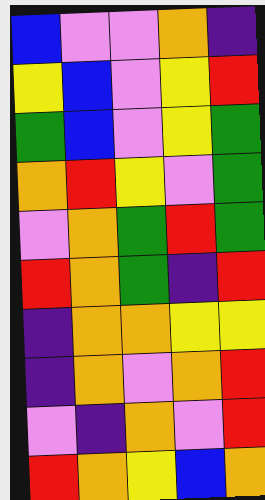[["blue", "violet", "violet", "orange", "indigo"], ["yellow", "blue", "violet", "yellow", "red"], ["green", "blue", "violet", "yellow", "green"], ["orange", "red", "yellow", "violet", "green"], ["violet", "orange", "green", "red", "green"], ["red", "orange", "green", "indigo", "red"], ["indigo", "orange", "orange", "yellow", "yellow"], ["indigo", "orange", "violet", "orange", "red"], ["violet", "indigo", "orange", "violet", "red"], ["red", "orange", "yellow", "blue", "orange"]]